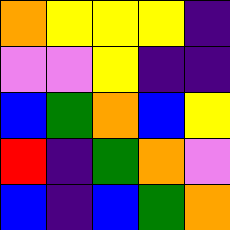[["orange", "yellow", "yellow", "yellow", "indigo"], ["violet", "violet", "yellow", "indigo", "indigo"], ["blue", "green", "orange", "blue", "yellow"], ["red", "indigo", "green", "orange", "violet"], ["blue", "indigo", "blue", "green", "orange"]]